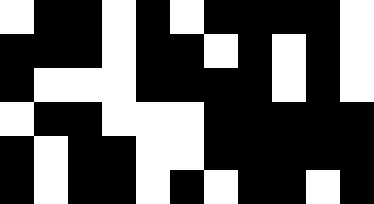[["white", "black", "black", "white", "black", "white", "black", "black", "black", "black", "white"], ["black", "black", "black", "white", "black", "black", "white", "black", "white", "black", "white"], ["black", "white", "white", "white", "black", "black", "black", "black", "white", "black", "white"], ["white", "black", "black", "white", "white", "white", "black", "black", "black", "black", "black"], ["black", "white", "black", "black", "white", "white", "black", "black", "black", "black", "black"], ["black", "white", "black", "black", "white", "black", "white", "black", "black", "white", "black"]]